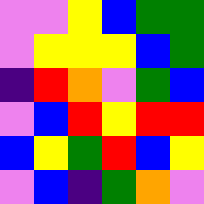[["violet", "violet", "yellow", "blue", "green", "green"], ["violet", "yellow", "yellow", "yellow", "blue", "green"], ["indigo", "red", "orange", "violet", "green", "blue"], ["violet", "blue", "red", "yellow", "red", "red"], ["blue", "yellow", "green", "red", "blue", "yellow"], ["violet", "blue", "indigo", "green", "orange", "violet"]]